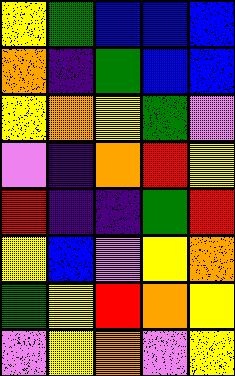[["yellow", "green", "blue", "blue", "blue"], ["orange", "indigo", "green", "blue", "blue"], ["yellow", "orange", "yellow", "green", "violet"], ["violet", "indigo", "orange", "red", "yellow"], ["red", "indigo", "indigo", "green", "red"], ["yellow", "blue", "violet", "yellow", "orange"], ["green", "yellow", "red", "orange", "yellow"], ["violet", "yellow", "orange", "violet", "yellow"]]